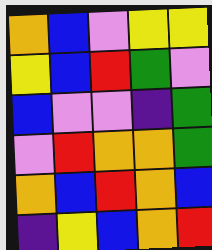[["orange", "blue", "violet", "yellow", "yellow"], ["yellow", "blue", "red", "green", "violet"], ["blue", "violet", "violet", "indigo", "green"], ["violet", "red", "orange", "orange", "green"], ["orange", "blue", "red", "orange", "blue"], ["indigo", "yellow", "blue", "orange", "red"]]